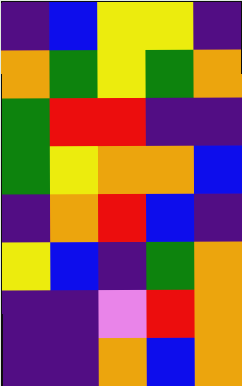[["indigo", "blue", "yellow", "yellow", "indigo"], ["orange", "green", "yellow", "green", "orange"], ["green", "red", "red", "indigo", "indigo"], ["green", "yellow", "orange", "orange", "blue"], ["indigo", "orange", "red", "blue", "indigo"], ["yellow", "blue", "indigo", "green", "orange"], ["indigo", "indigo", "violet", "red", "orange"], ["indigo", "indigo", "orange", "blue", "orange"]]